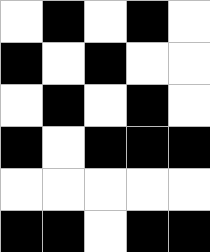[["white", "black", "white", "black", "white"], ["black", "white", "black", "white", "white"], ["white", "black", "white", "black", "white"], ["black", "white", "black", "black", "black"], ["white", "white", "white", "white", "white"], ["black", "black", "white", "black", "black"]]